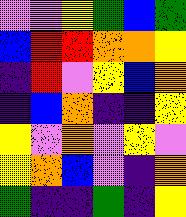[["violet", "violet", "yellow", "green", "blue", "green"], ["blue", "red", "red", "orange", "orange", "yellow"], ["indigo", "red", "violet", "yellow", "blue", "orange"], ["indigo", "blue", "orange", "indigo", "indigo", "yellow"], ["yellow", "violet", "orange", "violet", "yellow", "violet"], ["yellow", "orange", "blue", "violet", "indigo", "orange"], ["green", "indigo", "indigo", "green", "indigo", "yellow"]]